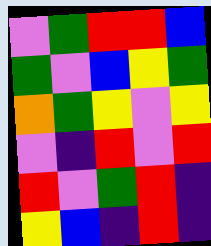[["violet", "green", "red", "red", "blue"], ["green", "violet", "blue", "yellow", "green"], ["orange", "green", "yellow", "violet", "yellow"], ["violet", "indigo", "red", "violet", "red"], ["red", "violet", "green", "red", "indigo"], ["yellow", "blue", "indigo", "red", "indigo"]]